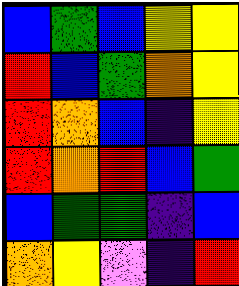[["blue", "green", "blue", "yellow", "yellow"], ["red", "blue", "green", "orange", "yellow"], ["red", "orange", "blue", "indigo", "yellow"], ["red", "orange", "red", "blue", "green"], ["blue", "green", "green", "indigo", "blue"], ["orange", "yellow", "violet", "indigo", "red"]]